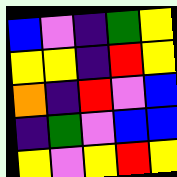[["blue", "violet", "indigo", "green", "yellow"], ["yellow", "yellow", "indigo", "red", "yellow"], ["orange", "indigo", "red", "violet", "blue"], ["indigo", "green", "violet", "blue", "blue"], ["yellow", "violet", "yellow", "red", "yellow"]]